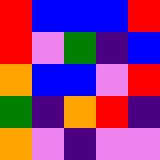[["red", "blue", "blue", "blue", "red"], ["red", "violet", "green", "indigo", "blue"], ["orange", "blue", "blue", "violet", "red"], ["green", "indigo", "orange", "red", "indigo"], ["orange", "violet", "indigo", "violet", "violet"]]